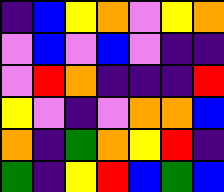[["indigo", "blue", "yellow", "orange", "violet", "yellow", "orange"], ["violet", "blue", "violet", "blue", "violet", "indigo", "indigo"], ["violet", "red", "orange", "indigo", "indigo", "indigo", "red"], ["yellow", "violet", "indigo", "violet", "orange", "orange", "blue"], ["orange", "indigo", "green", "orange", "yellow", "red", "indigo"], ["green", "indigo", "yellow", "red", "blue", "green", "blue"]]